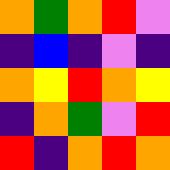[["orange", "green", "orange", "red", "violet"], ["indigo", "blue", "indigo", "violet", "indigo"], ["orange", "yellow", "red", "orange", "yellow"], ["indigo", "orange", "green", "violet", "red"], ["red", "indigo", "orange", "red", "orange"]]